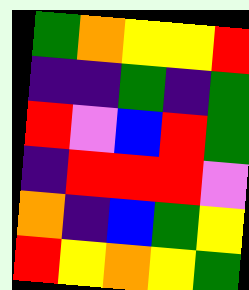[["green", "orange", "yellow", "yellow", "red"], ["indigo", "indigo", "green", "indigo", "green"], ["red", "violet", "blue", "red", "green"], ["indigo", "red", "red", "red", "violet"], ["orange", "indigo", "blue", "green", "yellow"], ["red", "yellow", "orange", "yellow", "green"]]